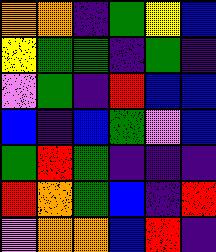[["orange", "orange", "indigo", "green", "yellow", "blue"], ["yellow", "green", "green", "indigo", "green", "indigo"], ["violet", "green", "indigo", "red", "blue", "blue"], ["blue", "indigo", "blue", "green", "violet", "blue"], ["green", "red", "green", "indigo", "indigo", "indigo"], ["red", "orange", "green", "blue", "indigo", "red"], ["violet", "orange", "orange", "blue", "red", "indigo"]]